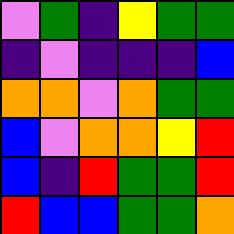[["violet", "green", "indigo", "yellow", "green", "green"], ["indigo", "violet", "indigo", "indigo", "indigo", "blue"], ["orange", "orange", "violet", "orange", "green", "green"], ["blue", "violet", "orange", "orange", "yellow", "red"], ["blue", "indigo", "red", "green", "green", "red"], ["red", "blue", "blue", "green", "green", "orange"]]